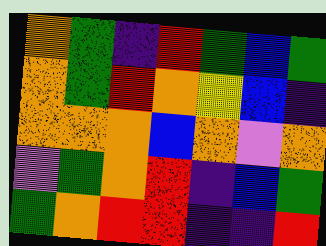[["orange", "green", "indigo", "red", "green", "blue", "green"], ["orange", "green", "red", "orange", "yellow", "blue", "indigo"], ["orange", "orange", "orange", "blue", "orange", "violet", "orange"], ["violet", "green", "orange", "red", "indigo", "blue", "green"], ["green", "orange", "red", "red", "indigo", "indigo", "red"]]